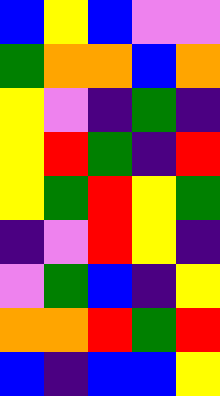[["blue", "yellow", "blue", "violet", "violet"], ["green", "orange", "orange", "blue", "orange"], ["yellow", "violet", "indigo", "green", "indigo"], ["yellow", "red", "green", "indigo", "red"], ["yellow", "green", "red", "yellow", "green"], ["indigo", "violet", "red", "yellow", "indigo"], ["violet", "green", "blue", "indigo", "yellow"], ["orange", "orange", "red", "green", "red"], ["blue", "indigo", "blue", "blue", "yellow"]]